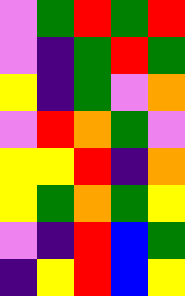[["violet", "green", "red", "green", "red"], ["violet", "indigo", "green", "red", "green"], ["yellow", "indigo", "green", "violet", "orange"], ["violet", "red", "orange", "green", "violet"], ["yellow", "yellow", "red", "indigo", "orange"], ["yellow", "green", "orange", "green", "yellow"], ["violet", "indigo", "red", "blue", "green"], ["indigo", "yellow", "red", "blue", "yellow"]]